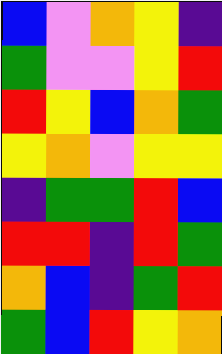[["blue", "violet", "orange", "yellow", "indigo"], ["green", "violet", "violet", "yellow", "red"], ["red", "yellow", "blue", "orange", "green"], ["yellow", "orange", "violet", "yellow", "yellow"], ["indigo", "green", "green", "red", "blue"], ["red", "red", "indigo", "red", "green"], ["orange", "blue", "indigo", "green", "red"], ["green", "blue", "red", "yellow", "orange"]]